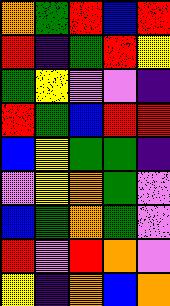[["orange", "green", "red", "blue", "red"], ["red", "indigo", "green", "red", "yellow"], ["green", "yellow", "violet", "violet", "indigo"], ["red", "green", "blue", "red", "red"], ["blue", "yellow", "green", "green", "indigo"], ["violet", "yellow", "orange", "green", "violet"], ["blue", "green", "orange", "green", "violet"], ["red", "violet", "red", "orange", "violet"], ["yellow", "indigo", "orange", "blue", "orange"]]